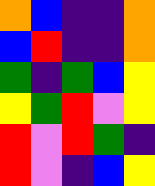[["orange", "blue", "indigo", "indigo", "orange"], ["blue", "red", "indigo", "indigo", "orange"], ["green", "indigo", "green", "blue", "yellow"], ["yellow", "green", "red", "violet", "yellow"], ["red", "violet", "red", "green", "indigo"], ["red", "violet", "indigo", "blue", "yellow"]]